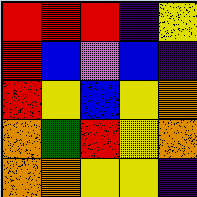[["red", "red", "red", "indigo", "yellow"], ["red", "blue", "violet", "blue", "indigo"], ["red", "yellow", "blue", "yellow", "orange"], ["orange", "green", "red", "yellow", "orange"], ["orange", "orange", "yellow", "yellow", "indigo"]]